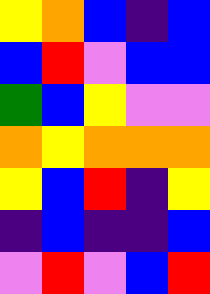[["yellow", "orange", "blue", "indigo", "blue"], ["blue", "red", "violet", "blue", "blue"], ["green", "blue", "yellow", "violet", "violet"], ["orange", "yellow", "orange", "orange", "orange"], ["yellow", "blue", "red", "indigo", "yellow"], ["indigo", "blue", "indigo", "indigo", "blue"], ["violet", "red", "violet", "blue", "red"]]